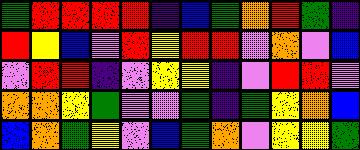[["green", "red", "red", "red", "red", "indigo", "blue", "green", "orange", "red", "green", "indigo"], ["red", "yellow", "blue", "violet", "red", "yellow", "red", "red", "violet", "orange", "violet", "blue"], ["violet", "red", "red", "indigo", "violet", "yellow", "yellow", "indigo", "violet", "red", "red", "violet"], ["orange", "orange", "yellow", "green", "violet", "violet", "green", "indigo", "green", "yellow", "orange", "blue"], ["blue", "orange", "green", "yellow", "violet", "blue", "green", "orange", "violet", "yellow", "yellow", "green"]]